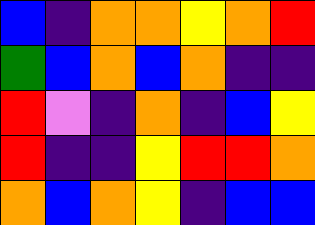[["blue", "indigo", "orange", "orange", "yellow", "orange", "red"], ["green", "blue", "orange", "blue", "orange", "indigo", "indigo"], ["red", "violet", "indigo", "orange", "indigo", "blue", "yellow"], ["red", "indigo", "indigo", "yellow", "red", "red", "orange"], ["orange", "blue", "orange", "yellow", "indigo", "blue", "blue"]]